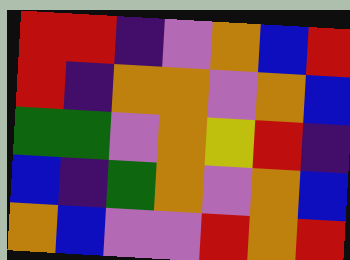[["red", "red", "indigo", "violet", "orange", "blue", "red"], ["red", "indigo", "orange", "orange", "violet", "orange", "blue"], ["green", "green", "violet", "orange", "yellow", "red", "indigo"], ["blue", "indigo", "green", "orange", "violet", "orange", "blue"], ["orange", "blue", "violet", "violet", "red", "orange", "red"]]